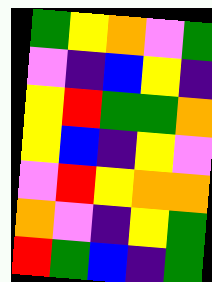[["green", "yellow", "orange", "violet", "green"], ["violet", "indigo", "blue", "yellow", "indigo"], ["yellow", "red", "green", "green", "orange"], ["yellow", "blue", "indigo", "yellow", "violet"], ["violet", "red", "yellow", "orange", "orange"], ["orange", "violet", "indigo", "yellow", "green"], ["red", "green", "blue", "indigo", "green"]]